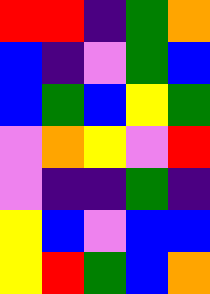[["red", "red", "indigo", "green", "orange"], ["blue", "indigo", "violet", "green", "blue"], ["blue", "green", "blue", "yellow", "green"], ["violet", "orange", "yellow", "violet", "red"], ["violet", "indigo", "indigo", "green", "indigo"], ["yellow", "blue", "violet", "blue", "blue"], ["yellow", "red", "green", "blue", "orange"]]